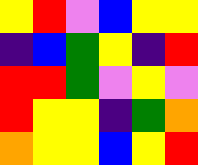[["yellow", "red", "violet", "blue", "yellow", "yellow"], ["indigo", "blue", "green", "yellow", "indigo", "red"], ["red", "red", "green", "violet", "yellow", "violet"], ["red", "yellow", "yellow", "indigo", "green", "orange"], ["orange", "yellow", "yellow", "blue", "yellow", "red"]]